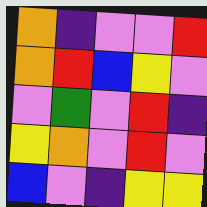[["orange", "indigo", "violet", "violet", "red"], ["orange", "red", "blue", "yellow", "violet"], ["violet", "green", "violet", "red", "indigo"], ["yellow", "orange", "violet", "red", "violet"], ["blue", "violet", "indigo", "yellow", "yellow"]]